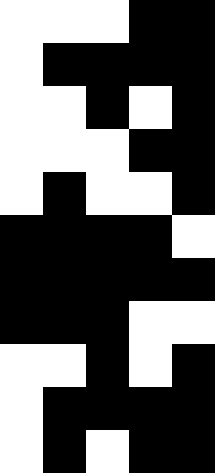[["white", "white", "white", "black", "black"], ["white", "black", "black", "black", "black"], ["white", "white", "black", "white", "black"], ["white", "white", "white", "black", "black"], ["white", "black", "white", "white", "black"], ["black", "black", "black", "black", "white"], ["black", "black", "black", "black", "black"], ["black", "black", "black", "white", "white"], ["white", "white", "black", "white", "black"], ["white", "black", "black", "black", "black"], ["white", "black", "white", "black", "black"]]